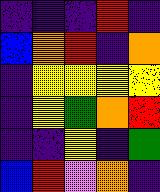[["indigo", "indigo", "indigo", "red", "indigo"], ["blue", "orange", "red", "indigo", "orange"], ["indigo", "yellow", "yellow", "yellow", "yellow"], ["indigo", "yellow", "green", "orange", "red"], ["indigo", "indigo", "yellow", "indigo", "green"], ["blue", "red", "violet", "orange", "indigo"]]